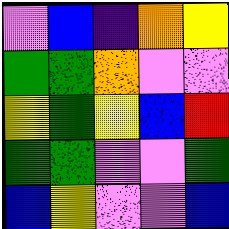[["violet", "blue", "indigo", "orange", "yellow"], ["green", "green", "orange", "violet", "violet"], ["yellow", "green", "yellow", "blue", "red"], ["green", "green", "violet", "violet", "green"], ["blue", "yellow", "violet", "violet", "blue"]]